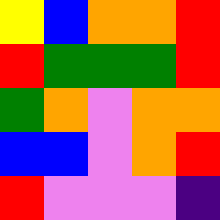[["yellow", "blue", "orange", "orange", "red"], ["red", "green", "green", "green", "red"], ["green", "orange", "violet", "orange", "orange"], ["blue", "blue", "violet", "orange", "red"], ["red", "violet", "violet", "violet", "indigo"]]